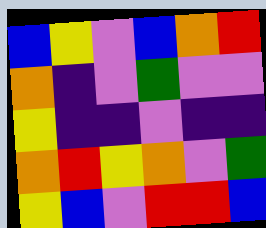[["blue", "yellow", "violet", "blue", "orange", "red"], ["orange", "indigo", "violet", "green", "violet", "violet"], ["yellow", "indigo", "indigo", "violet", "indigo", "indigo"], ["orange", "red", "yellow", "orange", "violet", "green"], ["yellow", "blue", "violet", "red", "red", "blue"]]